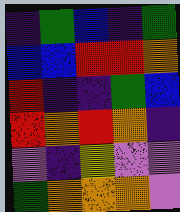[["indigo", "green", "blue", "indigo", "green"], ["blue", "blue", "red", "red", "orange"], ["red", "indigo", "indigo", "green", "blue"], ["red", "orange", "red", "orange", "indigo"], ["violet", "indigo", "yellow", "violet", "violet"], ["green", "orange", "orange", "orange", "violet"]]